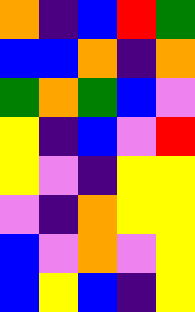[["orange", "indigo", "blue", "red", "green"], ["blue", "blue", "orange", "indigo", "orange"], ["green", "orange", "green", "blue", "violet"], ["yellow", "indigo", "blue", "violet", "red"], ["yellow", "violet", "indigo", "yellow", "yellow"], ["violet", "indigo", "orange", "yellow", "yellow"], ["blue", "violet", "orange", "violet", "yellow"], ["blue", "yellow", "blue", "indigo", "yellow"]]